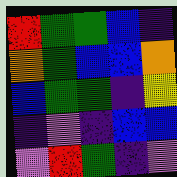[["red", "green", "green", "blue", "indigo"], ["orange", "green", "blue", "blue", "orange"], ["blue", "green", "green", "indigo", "yellow"], ["indigo", "violet", "indigo", "blue", "blue"], ["violet", "red", "green", "indigo", "violet"]]